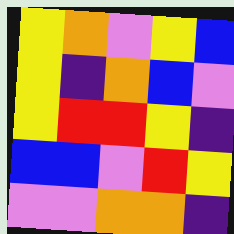[["yellow", "orange", "violet", "yellow", "blue"], ["yellow", "indigo", "orange", "blue", "violet"], ["yellow", "red", "red", "yellow", "indigo"], ["blue", "blue", "violet", "red", "yellow"], ["violet", "violet", "orange", "orange", "indigo"]]